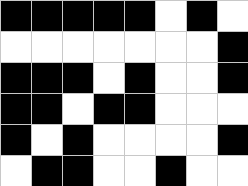[["black", "black", "black", "black", "black", "white", "black", "white"], ["white", "white", "white", "white", "white", "white", "white", "black"], ["black", "black", "black", "white", "black", "white", "white", "black"], ["black", "black", "white", "black", "black", "white", "white", "white"], ["black", "white", "black", "white", "white", "white", "white", "black"], ["white", "black", "black", "white", "white", "black", "white", "white"]]